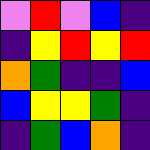[["violet", "red", "violet", "blue", "indigo"], ["indigo", "yellow", "red", "yellow", "red"], ["orange", "green", "indigo", "indigo", "blue"], ["blue", "yellow", "yellow", "green", "indigo"], ["indigo", "green", "blue", "orange", "indigo"]]